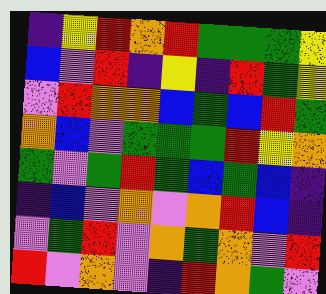[["indigo", "yellow", "red", "orange", "red", "green", "green", "green", "yellow"], ["blue", "violet", "red", "indigo", "yellow", "indigo", "red", "green", "yellow"], ["violet", "red", "orange", "orange", "blue", "green", "blue", "red", "green"], ["orange", "blue", "violet", "green", "green", "green", "red", "yellow", "orange"], ["green", "violet", "green", "red", "green", "blue", "green", "blue", "indigo"], ["indigo", "blue", "violet", "orange", "violet", "orange", "red", "blue", "indigo"], ["violet", "green", "red", "violet", "orange", "green", "orange", "violet", "red"], ["red", "violet", "orange", "violet", "indigo", "red", "orange", "green", "violet"]]